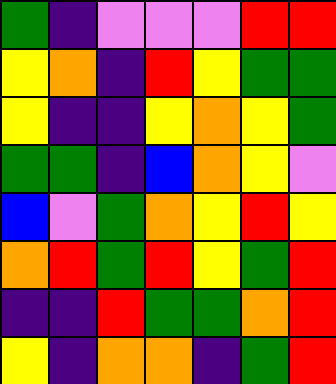[["green", "indigo", "violet", "violet", "violet", "red", "red"], ["yellow", "orange", "indigo", "red", "yellow", "green", "green"], ["yellow", "indigo", "indigo", "yellow", "orange", "yellow", "green"], ["green", "green", "indigo", "blue", "orange", "yellow", "violet"], ["blue", "violet", "green", "orange", "yellow", "red", "yellow"], ["orange", "red", "green", "red", "yellow", "green", "red"], ["indigo", "indigo", "red", "green", "green", "orange", "red"], ["yellow", "indigo", "orange", "orange", "indigo", "green", "red"]]